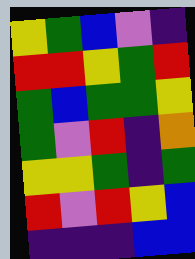[["yellow", "green", "blue", "violet", "indigo"], ["red", "red", "yellow", "green", "red"], ["green", "blue", "green", "green", "yellow"], ["green", "violet", "red", "indigo", "orange"], ["yellow", "yellow", "green", "indigo", "green"], ["red", "violet", "red", "yellow", "blue"], ["indigo", "indigo", "indigo", "blue", "blue"]]